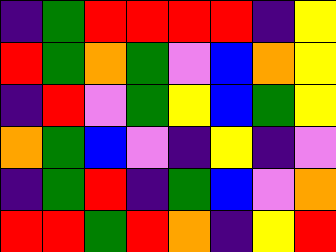[["indigo", "green", "red", "red", "red", "red", "indigo", "yellow"], ["red", "green", "orange", "green", "violet", "blue", "orange", "yellow"], ["indigo", "red", "violet", "green", "yellow", "blue", "green", "yellow"], ["orange", "green", "blue", "violet", "indigo", "yellow", "indigo", "violet"], ["indigo", "green", "red", "indigo", "green", "blue", "violet", "orange"], ["red", "red", "green", "red", "orange", "indigo", "yellow", "red"]]